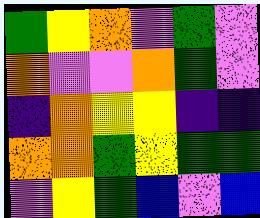[["green", "yellow", "orange", "violet", "green", "violet"], ["orange", "violet", "violet", "orange", "green", "violet"], ["indigo", "orange", "yellow", "yellow", "indigo", "indigo"], ["orange", "orange", "green", "yellow", "green", "green"], ["violet", "yellow", "green", "blue", "violet", "blue"]]